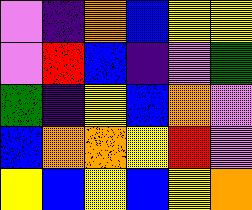[["violet", "indigo", "orange", "blue", "yellow", "yellow"], ["violet", "red", "blue", "indigo", "violet", "green"], ["green", "indigo", "yellow", "blue", "orange", "violet"], ["blue", "orange", "orange", "yellow", "red", "violet"], ["yellow", "blue", "yellow", "blue", "yellow", "orange"]]